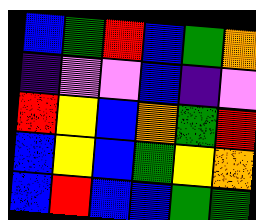[["blue", "green", "red", "blue", "green", "orange"], ["indigo", "violet", "violet", "blue", "indigo", "violet"], ["red", "yellow", "blue", "orange", "green", "red"], ["blue", "yellow", "blue", "green", "yellow", "orange"], ["blue", "red", "blue", "blue", "green", "green"]]